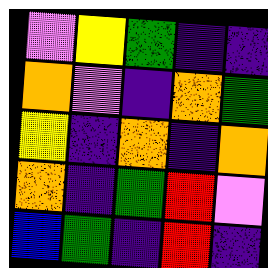[["violet", "yellow", "green", "indigo", "indigo"], ["orange", "violet", "indigo", "orange", "green"], ["yellow", "indigo", "orange", "indigo", "orange"], ["orange", "indigo", "green", "red", "violet"], ["blue", "green", "indigo", "red", "indigo"]]